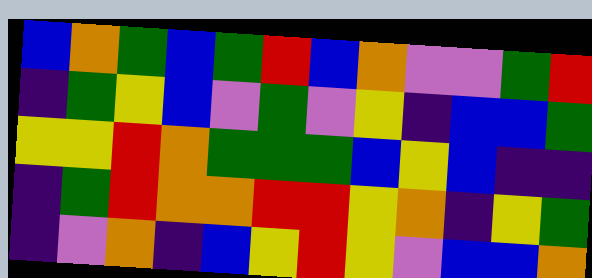[["blue", "orange", "green", "blue", "green", "red", "blue", "orange", "violet", "violet", "green", "red"], ["indigo", "green", "yellow", "blue", "violet", "green", "violet", "yellow", "indigo", "blue", "blue", "green"], ["yellow", "yellow", "red", "orange", "green", "green", "green", "blue", "yellow", "blue", "indigo", "indigo"], ["indigo", "green", "red", "orange", "orange", "red", "red", "yellow", "orange", "indigo", "yellow", "green"], ["indigo", "violet", "orange", "indigo", "blue", "yellow", "red", "yellow", "violet", "blue", "blue", "orange"]]